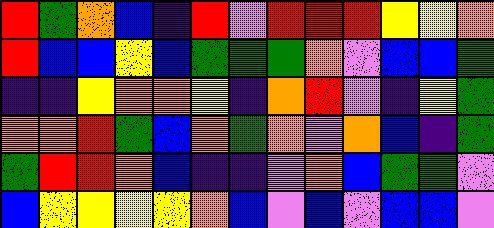[["red", "green", "orange", "blue", "indigo", "red", "violet", "red", "red", "red", "yellow", "yellow", "orange"], ["red", "blue", "blue", "yellow", "blue", "green", "green", "green", "orange", "violet", "blue", "blue", "green"], ["indigo", "indigo", "yellow", "orange", "orange", "yellow", "indigo", "orange", "red", "violet", "indigo", "yellow", "green"], ["orange", "orange", "red", "green", "blue", "orange", "green", "orange", "violet", "orange", "blue", "indigo", "green"], ["green", "red", "red", "orange", "blue", "indigo", "indigo", "violet", "orange", "blue", "green", "green", "violet"], ["blue", "yellow", "yellow", "yellow", "yellow", "orange", "blue", "violet", "blue", "violet", "blue", "blue", "violet"]]